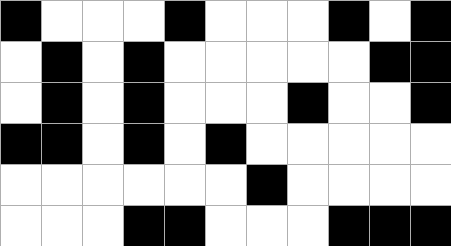[["black", "white", "white", "white", "black", "white", "white", "white", "black", "white", "black"], ["white", "black", "white", "black", "white", "white", "white", "white", "white", "black", "black"], ["white", "black", "white", "black", "white", "white", "white", "black", "white", "white", "black"], ["black", "black", "white", "black", "white", "black", "white", "white", "white", "white", "white"], ["white", "white", "white", "white", "white", "white", "black", "white", "white", "white", "white"], ["white", "white", "white", "black", "black", "white", "white", "white", "black", "black", "black"]]